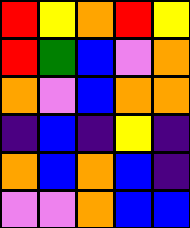[["red", "yellow", "orange", "red", "yellow"], ["red", "green", "blue", "violet", "orange"], ["orange", "violet", "blue", "orange", "orange"], ["indigo", "blue", "indigo", "yellow", "indigo"], ["orange", "blue", "orange", "blue", "indigo"], ["violet", "violet", "orange", "blue", "blue"]]